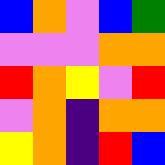[["blue", "orange", "violet", "blue", "green"], ["violet", "violet", "violet", "orange", "orange"], ["red", "orange", "yellow", "violet", "red"], ["violet", "orange", "indigo", "orange", "orange"], ["yellow", "orange", "indigo", "red", "blue"]]